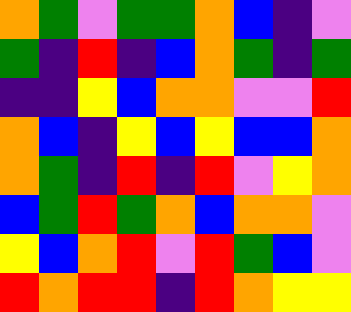[["orange", "green", "violet", "green", "green", "orange", "blue", "indigo", "violet"], ["green", "indigo", "red", "indigo", "blue", "orange", "green", "indigo", "green"], ["indigo", "indigo", "yellow", "blue", "orange", "orange", "violet", "violet", "red"], ["orange", "blue", "indigo", "yellow", "blue", "yellow", "blue", "blue", "orange"], ["orange", "green", "indigo", "red", "indigo", "red", "violet", "yellow", "orange"], ["blue", "green", "red", "green", "orange", "blue", "orange", "orange", "violet"], ["yellow", "blue", "orange", "red", "violet", "red", "green", "blue", "violet"], ["red", "orange", "red", "red", "indigo", "red", "orange", "yellow", "yellow"]]